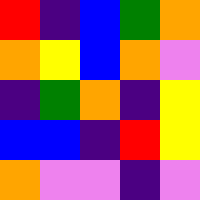[["red", "indigo", "blue", "green", "orange"], ["orange", "yellow", "blue", "orange", "violet"], ["indigo", "green", "orange", "indigo", "yellow"], ["blue", "blue", "indigo", "red", "yellow"], ["orange", "violet", "violet", "indigo", "violet"]]